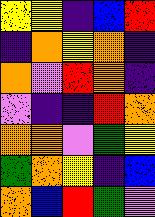[["yellow", "yellow", "indigo", "blue", "red"], ["indigo", "orange", "yellow", "orange", "indigo"], ["orange", "violet", "red", "orange", "indigo"], ["violet", "indigo", "indigo", "red", "orange"], ["orange", "orange", "violet", "green", "yellow"], ["green", "orange", "yellow", "indigo", "blue"], ["orange", "blue", "red", "green", "violet"]]